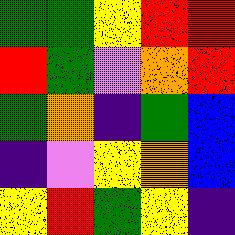[["green", "green", "yellow", "red", "red"], ["red", "green", "violet", "orange", "red"], ["green", "orange", "indigo", "green", "blue"], ["indigo", "violet", "yellow", "orange", "blue"], ["yellow", "red", "green", "yellow", "indigo"]]